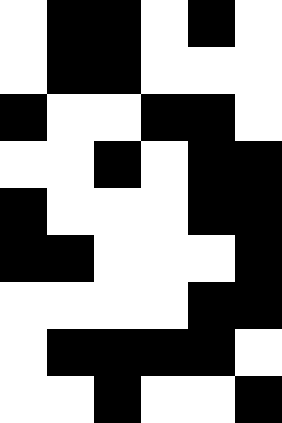[["white", "black", "black", "white", "black", "white"], ["white", "black", "black", "white", "white", "white"], ["black", "white", "white", "black", "black", "white"], ["white", "white", "black", "white", "black", "black"], ["black", "white", "white", "white", "black", "black"], ["black", "black", "white", "white", "white", "black"], ["white", "white", "white", "white", "black", "black"], ["white", "black", "black", "black", "black", "white"], ["white", "white", "black", "white", "white", "black"]]